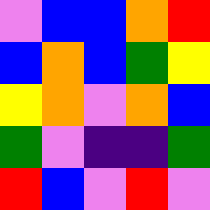[["violet", "blue", "blue", "orange", "red"], ["blue", "orange", "blue", "green", "yellow"], ["yellow", "orange", "violet", "orange", "blue"], ["green", "violet", "indigo", "indigo", "green"], ["red", "blue", "violet", "red", "violet"]]